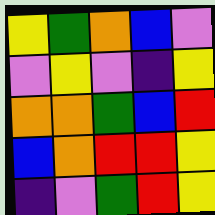[["yellow", "green", "orange", "blue", "violet"], ["violet", "yellow", "violet", "indigo", "yellow"], ["orange", "orange", "green", "blue", "red"], ["blue", "orange", "red", "red", "yellow"], ["indigo", "violet", "green", "red", "yellow"]]